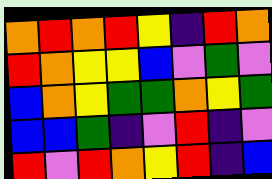[["orange", "red", "orange", "red", "yellow", "indigo", "red", "orange"], ["red", "orange", "yellow", "yellow", "blue", "violet", "green", "violet"], ["blue", "orange", "yellow", "green", "green", "orange", "yellow", "green"], ["blue", "blue", "green", "indigo", "violet", "red", "indigo", "violet"], ["red", "violet", "red", "orange", "yellow", "red", "indigo", "blue"]]